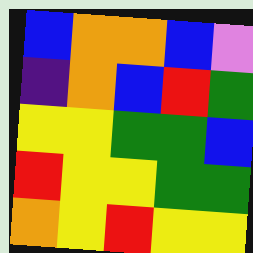[["blue", "orange", "orange", "blue", "violet"], ["indigo", "orange", "blue", "red", "green"], ["yellow", "yellow", "green", "green", "blue"], ["red", "yellow", "yellow", "green", "green"], ["orange", "yellow", "red", "yellow", "yellow"]]